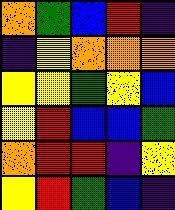[["orange", "green", "blue", "red", "indigo"], ["indigo", "yellow", "orange", "orange", "orange"], ["yellow", "yellow", "green", "yellow", "blue"], ["yellow", "red", "blue", "blue", "green"], ["orange", "red", "red", "indigo", "yellow"], ["yellow", "red", "green", "blue", "indigo"]]